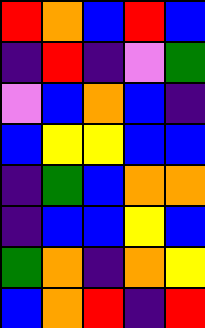[["red", "orange", "blue", "red", "blue"], ["indigo", "red", "indigo", "violet", "green"], ["violet", "blue", "orange", "blue", "indigo"], ["blue", "yellow", "yellow", "blue", "blue"], ["indigo", "green", "blue", "orange", "orange"], ["indigo", "blue", "blue", "yellow", "blue"], ["green", "orange", "indigo", "orange", "yellow"], ["blue", "orange", "red", "indigo", "red"]]